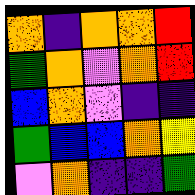[["orange", "indigo", "orange", "orange", "red"], ["green", "orange", "violet", "orange", "red"], ["blue", "orange", "violet", "indigo", "indigo"], ["green", "blue", "blue", "orange", "yellow"], ["violet", "orange", "indigo", "indigo", "green"]]